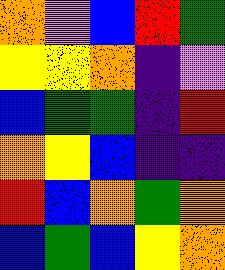[["orange", "violet", "blue", "red", "green"], ["yellow", "yellow", "orange", "indigo", "violet"], ["blue", "green", "green", "indigo", "red"], ["orange", "yellow", "blue", "indigo", "indigo"], ["red", "blue", "orange", "green", "orange"], ["blue", "green", "blue", "yellow", "orange"]]